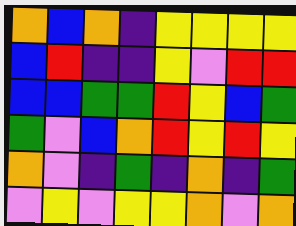[["orange", "blue", "orange", "indigo", "yellow", "yellow", "yellow", "yellow"], ["blue", "red", "indigo", "indigo", "yellow", "violet", "red", "red"], ["blue", "blue", "green", "green", "red", "yellow", "blue", "green"], ["green", "violet", "blue", "orange", "red", "yellow", "red", "yellow"], ["orange", "violet", "indigo", "green", "indigo", "orange", "indigo", "green"], ["violet", "yellow", "violet", "yellow", "yellow", "orange", "violet", "orange"]]